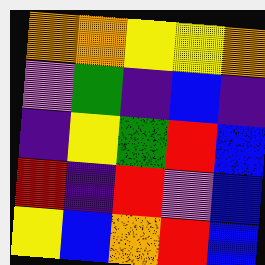[["orange", "orange", "yellow", "yellow", "orange"], ["violet", "green", "indigo", "blue", "indigo"], ["indigo", "yellow", "green", "red", "blue"], ["red", "indigo", "red", "violet", "blue"], ["yellow", "blue", "orange", "red", "blue"]]